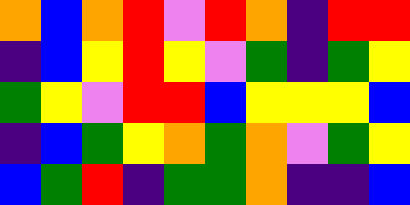[["orange", "blue", "orange", "red", "violet", "red", "orange", "indigo", "red", "red"], ["indigo", "blue", "yellow", "red", "yellow", "violet", "green", "indigo", "green", "yellow"], ["green", "yellow", "violet", "red", "red", "blue", "yellow", "yellow", "yellow", "blue"], ["indigo", "blue", "green", "yellow", "orange", "green", "orange", "violet", "green", "yellow"], ["blue", "green", "red", "indigo", "green", "green", "orange", "indigo", "indigo", "blue"]]